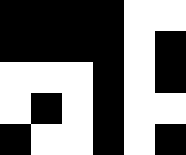[["black", "black", "black", "black", "white", "white"], ["black", "black", "black", "black", "white", "black"], ["white", "white", "white", "black", "white", "black"], ["white", "black", "white", "black", "white", "white"], ["black", "white", "white", "black", "white", "black"]]